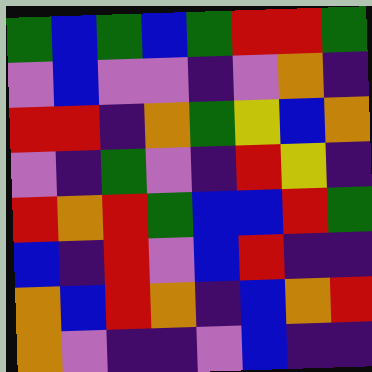[["green", "blue", "green", "blue", "green", "red", "red", "green"], ["violet", "blue", "violet", "violet", "indigo", "violet", "orange", "indigo"], ["red", "red", "indigo", "orange", "green", "yellow", "blue", "orange"], ["violet", "indigo", "green", "violet", "indigo", "red", "yellow", "indigo"], ["red", "orange", "red", "green", "blue", "blue", "red", "green"], ["blue", "indigo", "red", "violet", "blue", "red", "indigo", "indigo"], ["orange", "blue", "red", "orange", "indigo", "blue", "orange", "red"], ["orange", "violet", "indigo", "indigo", "violet", "blue", "indigo", "indigo"]]